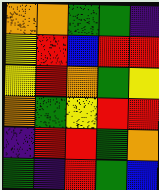[["orange", "orange", "green", "green", "indigo"], ["yellow", "red", "blue", "red", "red"], ["yellow", "red", "orange", "green", "yellow"], ["orange", "green", "yellow", "red", "red"], ["indigo", "red", "red", "green", "orange"], ["green", "indigo", "red", "green", "blue"]]